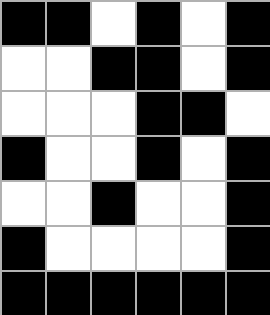[["black", "black", "white", "black", "white", "black"], ["white", "white", "black", "black", "white", "black"], ["white", "white", "white", "black", "black", "white"], ["black", "white", "white", "black", "white", "black"], ["white", "white", "black", "white", "white", "black"], ["black", "white", "white", "white", "white", "black"], ["black", "black", "black", "black", "black", "black"]]